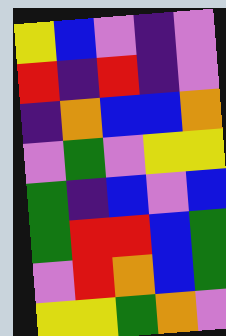[["yellow", "blue", "violet", "indigo", "violet"], ["red", "indigo", "red", "indigo", "violet"], ["indigo", "orange", "blue", "blue", "orange"], ["violet", "green", "violet", "yellow", "yellow"], ["green", "indigo", "blue", "violet", "blue"], ["green", "red", "red", "blue", "green"], ["violet", "red", "orange", "blue", "green"], ["yellow", "yellow", "green", "orange", "violet"]]